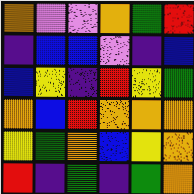[["orange", "violet", "violet", "orange", "green", "red"], ["indigo", "blue", "blue", "violet", "indigo", "blue"], ["blue", "yellow", "indigo", "red", "yellow", "green"], ["orange", "blue", "red", "orange", "orange", "orange"], ["yellow", "green", "orange", "blue", "yellow", "orange"], ["red", "indigo", "green", "indigo", "green", "orange"]]